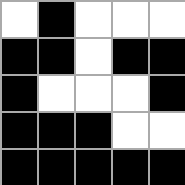[["white", "black", "white", "white", "white"], ["black", "black", "white", "black", "black"], ["black", "white", "white", "white", "black"], ["black", "black", "black", "white", "white"], ["black", "black", "black", "black", "black"]]